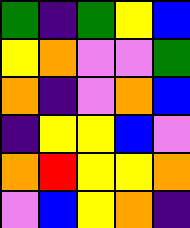[["green", "indigo", "green", "yellow", "blue"], ["yellow", "orange", "violet", "violet", "green"], ["orange", "indigo", "violet", "orange", "blue"], ["indigo", "yellow", "yellow", "blue", "violet"], ["orange", "red", "yellow", "yellow", "orange"], ["violet", "blue", "yellow", "orange", "indigo"]]